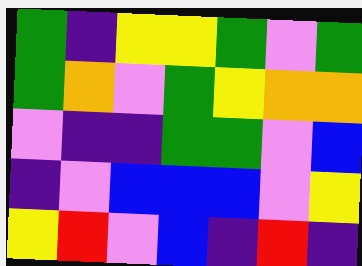[["green", "indigo", "yellow", "yellow", "green", "violet", "green"], ["green", "orange", "violet", "green", "yellow", "orange", "orange"], ["violet", "indigo", "indigo", "green", "green", "violet", "blue"], ["indigo", "violet", "blue", "blue", "blue", "violet", "yellow"], ["yellow", "red", "violet", "blue", "indigo", "red", "indigo"]]